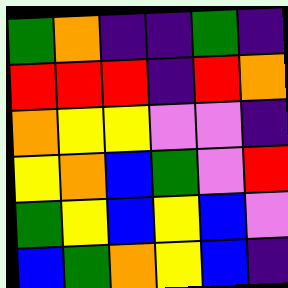[["green", "orange", "indigo", "indigo", "green", "indigo"], ["red", "red", "red", "indigo", "red", "orange"], ["orange", "yellow", "yellow", "violet", "violet", "indigo"], ["yellow", "orange", "blue", "green", "violet", "red"], ["green", "yellow", "blue", "yellow", "blue", "violet"], ["blue", "green", "orange", "yellow", "blue", "indigo"]]